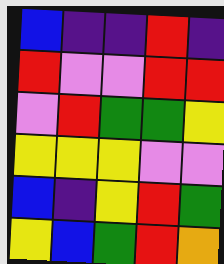[["blue", "indigo", "indigo", "red", "indigo"], ["red", "violet", "violet", "red", "red"], ["violet", "red", "green", "green", "yellow"], ["yellow", "yellow", "yellow", "violet", "violet"], ["blue", "indigo", "yellow", "red", "green"], ["yellow", "blue", "green", "red", "orange"]]